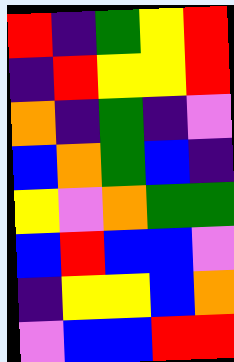[["red", "indigo", "green", "yellow", "red"], ["indigo", "red", "yellow", "yellow", "red"], ["orange", "indigo", "green", "indigo", "violet"], ["blue", "orange", "green", "blue", "indigo"], ["yellow", "violet", "orange", "green", "green"], ["blue", "red", "blue", "blue", "violet"], ["indigo", "yellow", "yellow", "blue", "orange"], ["violet", "blue", "blue", "red", "red"]]